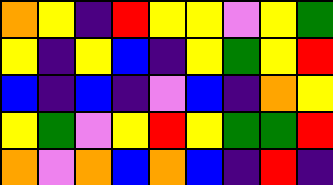[["orange", "yellow", "indigo", "red", "yellow", "yellow", "violet", "yellow", "green"], ["yellow", "indigo", "yellow", "blue", "indigo", "yellow", "green", "yellow", "red"], ["blue", "indigo", "blue", "indigo", "violet", "blue", "indigo", "orange", "yellow"], ["yellow", "green", "violet", "yellow", "red", "yellow", "green", "green", "red"], ["orange", "violet", "orange", "blue", "orange", "blue", "indigo", "red", "indigo"]]